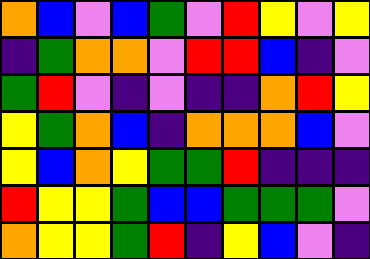[["orange", "blue", "violet", "blue", "green", "violet", "red", "yellow", "violet", "yellow"], ["indigo", "green", "orange", "orange", "violet", "red", "red", "blue", "indigo", "violet"], ["green", "red", "violet", "indigo", "violet", "indigo", "indigo", "orange", "red", "yellow"], ["yellow", "green", "orange", "blue", "indigo", "orange", "orange", "orange", "blue", "violet"], ["yellow", "blue", "orange", "yellow", "green", "green", "red", "indigo", "indigo", "indigo"], ["red", "yellow", "yellow", "green", "blue", "blue", "green", "green", "green", "violet"], ["orange", "yellow", "yellow", "green", "red", "indigo", "yellow", "blue", "violet", "indigo"]]